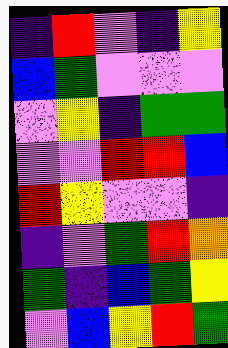[["indigo", "red", "violet", "indigo", "yellow"], ["blue", "green", "violet", "violet", "violet"], ["violet", "yellow", "indigo", "green", "green"], ["violet", "violet", "red", "red", "blue"], ["red", "yellow", "violet", "violet", "indigo"], ["indigo", "violet", "green", "red", "orange"], ["green", "indigo", "blue", "green", "yellow"], ["violet", "blue", "yellow", "red", "green"]]